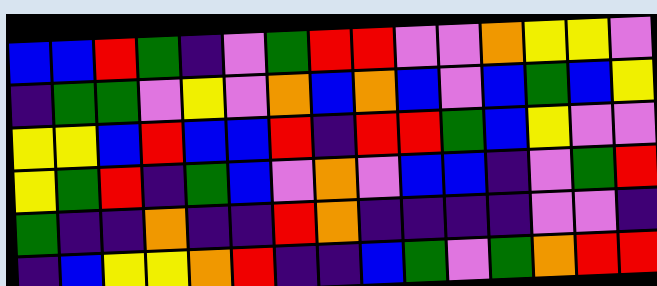[["blue", "blue", "red", "green", "indigo", "violet", "green", "red", "red", "violet", "violet", "orange", "yellow", "yellow", "violet"], ["indigo", "green", "green", "violet", "yellow", "violet", "orange", "blue", "orange", "blue", "violet", "blue", "green", "blue", "yellow"], ["yellow", "yellow", "blue", "red", "blue", "blue", "red", "indigo", "red", "red", "green", "blue", "yellow", "violet", "violet"], ["yellow", "green", "red", "indigo", "green", "blue", "violet", "orange", "violet", "blue", "blue", "indigo", "violet", "green", "red"], ["green", "indigo", "indigo", "orange", "indigo", "indigo", "red", "orange", "indigo", "indigo", "indigo", "indigo", "violet", "violet", "indigo"], ["indigo", "blue", "yellow", "yellow", "orange", "red", "indigo", "indigo", "blue", "green", "violet", "green", "orange", "red", "red"]]